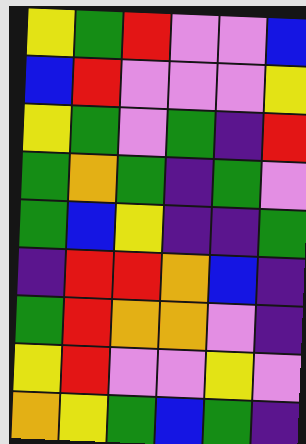[["yellow", "green", "red", "violet", "violet", "blue"], ["blue", "red", "violet", "violet", "violet", "yellow"], ["yellow", "green", "violet", "green", "indigo", "red"], ["green", "orange", "green", "indigo", "green", "violet"], ["green", "blue", "yellow", "indigo", "indigo", "green"], ["indigo", "red", "red", "orange", "blue", "indigo"], ["green", "red", "orange", "orange", "violet", "indigo"], ["yellow", "red", "violet", "violet", "yellow", "violet"], ["orange", "yellow", "green", "blue", "green", "indigo"]]